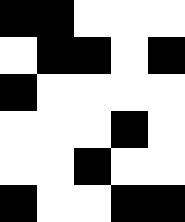[["black", "black", "white", "white", "white"], ["white", "black", "black", "white", "black"], ["black", "white", "white", "white", "white"], ["white", "white", "white", "black", "white"], ["white", "white", "black", "white", "white"], ["black", "white", "white", "black", "black"]]